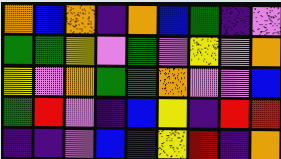[["orange", "blue", "orange", "indigo", "orange", "blue", "green", "indigo", "violet"], ["green", "green", "yellow", "violet", "green", "violet", "yellow", "violet", "orange"], ["yellow", "violet", "orange", "green", "green", "orange", "violet", "violet", "blue"], ["green", "red", "violet", "indigo", "blue", "yellow", "indigo", "red", "red"], ["indigo", "indigo", "violet", "blue", "indigo", "yellow", "red", "indigo", "orange"]]